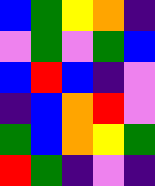[["blue", "green", "yellow", "orange", "indigo"], ["violet", "green", "violet", "green", "blue"], ["blue", "red", "blue", "indigo", "violet"], ["indigo", "blue", "orange", "red", "violet"], ["green", "blue", "orange", "yellow", "green"], ["red", "green", "indigo", "violet", "indigo"]]